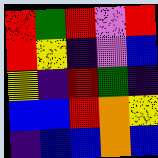[["red", "green", "red", "violet", "red"], ["red", "yellow", "indigo", "violet", "blue"], ["yellow", "indigo", "red", "green", "indigo"], ["blue", "blue", "red", "orange", "yellow"], ["indigo", "blue", "blue", "orange", "blue"]]